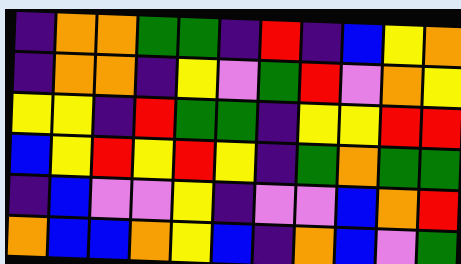[["indigo", "orange", "orange", "green", "green", "indigo", "red", "indigo", "blue", "yellow", "orange"], ["indigo", "orange", "orange", "indigo", "yellow", "violet", "green", "red", "violet", "orange", "yellow"], ["yellow", "yellow", "indigo", "red", "green", "green", "indigo", "yellow", "yellow", "red", "red"], ["blue", "yellow", "red", "yellow", "red", "yellow", "indigo", "green", "orange", "green", "green"], ["indigo", "blue", "violet", "violet", "yellow", "indigo", "violet", "violet", "blue", "orange", "red"], ["orange", "blue", "blue", "orange", "yellow", "blue", "indigo", "orange", "blue", "violet", "green"]]